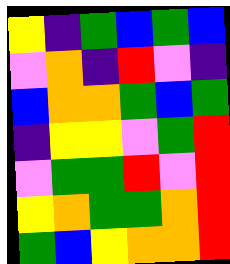[["yellow", "indigo", "green", "blue", "green", "blue"], ["violet", "orange", "indigo", "red", "violet", "indigo"], ["blue", "orange", "orange", "green", "blue", "green"], ["indigo", "yellow", "yellow", "violet", "green", "red"], ["violet", "green", "green", "red", "violet", "red"], ["yellow", "orange", "green", "green", "orange", "red"], ["green", "blue", "yellow", "orange", "orange", "red"]]